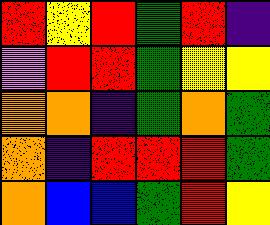[["red", "yellow", "red", "green", "red", "indigo"], ["violet", "red", "red", "green", "yellow", "yellow"], ["orange", "orange", "indigo", "green", "orange", "green"], ["orange", "indigo", "red", "red", "red", "green"], ["orange", "blue", "blue", "green", "red", "yellow"]]